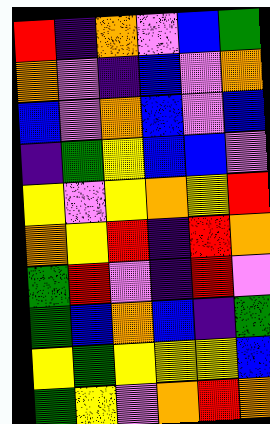[["red", "indigo", "orange", "violet", "blue", "green"], ["orange", "violet", "indigo", "blue", "violet", "orange"], ["blue", "violet", "orange", "blue", "violet", "blue"], ["indigo", "green", "yellow", "blue", "blue", "violet"], ["yellow", "violet", "yellow", "orange", "yellow", "red"], ["orange", "yellow", "red", "indigo", "red", "orange"], ["green", "red", "violet", "indigo", "red", "violet"], ["green", "blue", "orange", "blue", "indigo", "green"], ["yellow", "green", "yellow", "yellow", "yellow", "blue"], ["green", "yellow", "violet", "orange", "red", "orange"]]